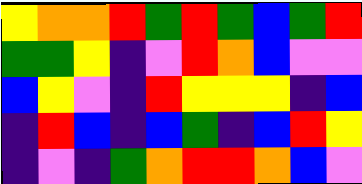[["yellow", "orange", "orange", "red", "green", "red", "green", "blue", "green", "red"], ["green", "green", "yellow", "indigo", "violet", "red", "orange", "blue", "violet", "violet"], ["blue", "yellow", "violet", "indigo", "red", "yellow", "yellow", "yellow", "indigo", "blue"], ["indigo", "red", "blue", "indigo", "blue", "green", "indigo", "blue", "red", "yellow"], ["indigo", "violet", "indigo", "green", "orange", "red", "red", "orange", "blue", "violet"]]